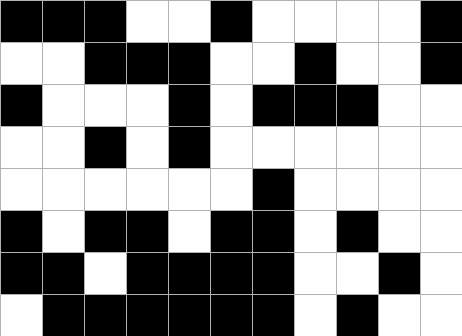[["black", "black", "black", "white", "white", "black", "white", "white", "white", "white", "black"], ["white", "white", "black", "black", "black", "white", "white", "black", "white", "white", "black"], ["black", "white", "white", "white", "black", "white", "black", "black", "black", "white", "white"], ["white", "white", "black", "white", "black", "white", "white", "white", "white", "white", "white"], ["white", "white", "white", "white", "white", "white", "black", "white", "white", "white", "white"], ["black", "white", "black", "black", "white", "black", "black", "white", "black", "white", "white"], ["black", "black", "white", "black", "black", "black", "black", "white", "white", "black", "white"], ["white", "black", "black", "black", "black", "black", "black", "white", "black", "white", "white"]]